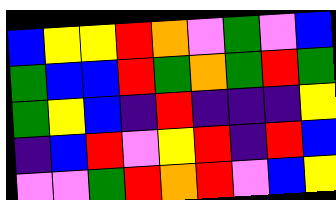[["blue", "yellow", "yellow", "red", "orange", "violet", "green", "violet", "blue"], ["green", "blue", "blue", "red", "green", "orange", "green", "red", "green"], ["green", "yellow", "blue", "indigo", "red", "indigo", "indigo", "indigo", "yellow"], ["indigo", "blue", "red", "violet", "yellow", "red", "indigo", "red", "blue"], ["violet", "violet", "green", "red", "orange", "red", "violet", "blue", "yellow"]]